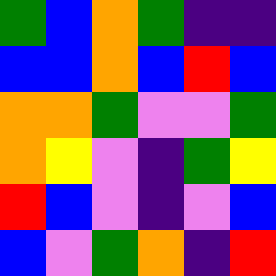[["green", "blue", "orange", "green", "indigo", "indigo"], ["blue", "blue", "orange", "blue", "red", "blue"], ["orange", "orange", "green", "violet", "violet", "green"], ["orange", "yellow", "violet", "indigo", "green", "yellow"], ["red", "blue", "violet", "indigo", "violet", "blue"], ["blue", "violet", "green", "orange", "indigo", "red"]]